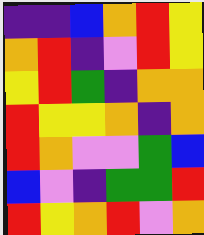[["indigo", "indigo", "blue", "orange", "red", "yellow"], ["orange", "red", "indigo", "violet", "red", "yellow"], ["yellow", "red", "green", "indigo", "orange", "orange"], ["red", "yellow", "yellow", "orange", "indigo", "orange"], ["red", "orange", "violet", "violet", "green", "blue"], ["blue", "violet", "indigo", "green", "green", "red"], ["red", "yellow", "orange", "red", "violet", "orange"]]